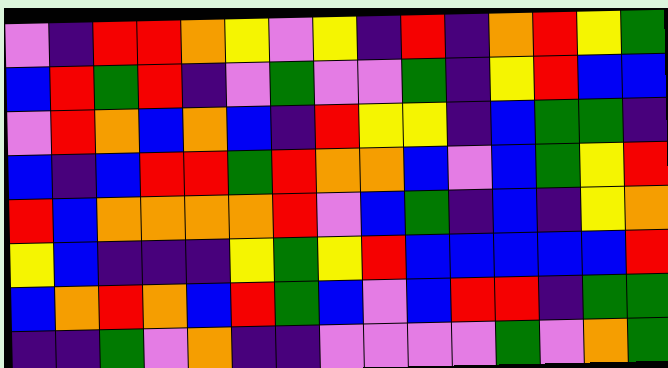[["violet", "indigo", "red", "red", "orange", "yellow", "violet", "yellow", "indigo", "red", "indigo", "orange", "red", "yellow", "green"], ["blue", "red", "green", "red", "indigo", "violet", "green", "violet", "violet", "green", "indigo", "yellow", "red", "blue", "blue"], ["violet", "red", "orange", "blue", "orange", "blue", "indigo", "red", "yellow", "yellow", "indigo", "blue", "green", "green", "indigo"], ["blue", "indigo", "blue", "red", "red", "green", "red", "orange", "orange", "blue", "violet", "blue", "green", "yellow", "red"], ["red", "blue", "orange", "orange", "orange", "orange", "red", "violet", "blue", "green", "indigo", "blue", "indigo", "yellow", "orange"], ["yellow", "blue", "indigo", "indigo", "indigo", "yellow", "green", "yellow", "red", "blue", "blue", "blue", "blue", "blue", "red"], ["blue", "orange", "red", "orange", "blue", "red", "green", "blue", "violet", "blue", "red", "red", "indigo", "green", "green"], ["indigo", "indigo", "green", "violet", "orange", "indigo", "indigo", "violet", "violet", "violet", "violet", "green", "violet", "orange", "green"]]